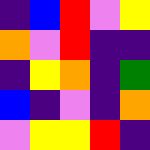[["indigo", "blue", "red", "violet", "yellow"], ["orange", "violet", "red", "indigo", "indigo"], ["indigo", "yellow", "orange", "indigo", "green"], ["blue", "indigo", "violet", "indigo", "orange"], ["violet", "yellow", "yellow", "red", "indigo"]]